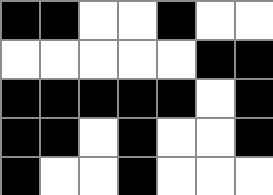[["black", "black", "white", "white", "black", "white", "white"], ["white", "white", "white", "white", "white", "black", "black"], ["black", "black", "black", "black", "black", "white", "black"], ["black", "black", "white", "black", "white", "white", "black"], ["black", "white", "white", "black", "white", "white", "white"]]